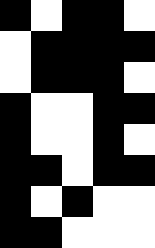[["black", "white", "black", "black", "white"], ["white", "black", "black", "black", "black"], ["white", "black", "black", "black", "white"], ["black", "white", "white", "black", "black"], ["black", "white", "white", "black", "white"], ["black", "black", "white", "black", "black"], ["black", "white", "black", "white", "white"], ["black", "black", "white", "white", "white"]]